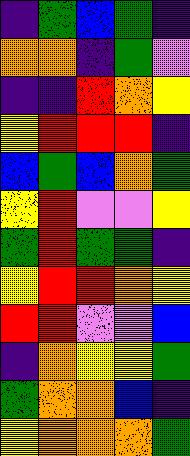[["indigo", "green", "blue", "green", "indigo"], ["orange", "orange", "indigo", "green", "violet"], ["indigo", "indigo", "red", "orange", "yellow"], ["yellow", "red", "red", "red", "indigo"], ["blue", "green", "blue", "orange", "green"], ["yellow", "red", "violet", "violet", "yellow"], ["green", "red", "green", "green", "indigo"], ["yellow", "red", "red", "orange", "yellow"], ["red", "red", "violet", "violet", "blue"], ["indigo", "orange", "yellow", "yellow", "green"], ["green", "orange", "orange", "blue", "indigo"], ["yellow", "orange", "orange", "orange", "green"]]